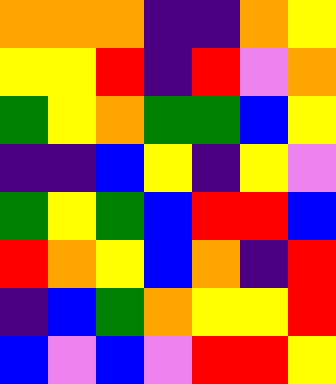[["orange", "orange", "orange", "indigo", "indigo", "orange", "yellow"], ["yellow", "yellow", "red", "indigo", "red", "violet", "orange"], ["green", "yellow", "orange", "green", "green", "blue", "yellow"], ["indigo", "indigo", "blue", "yellow", "indigo", "yellow", "violet"], ["green", "yellow", "green", "blue", "red", "red", "blue"], ["red", "orange", "yellow", "blue", "orange", "indigo", "red"], ["indigo", "blue", "green", "orange", "yellow", "yellow", "red"], ["blue", "violet", "blue", "violet", "red", "red", "yellow"]]